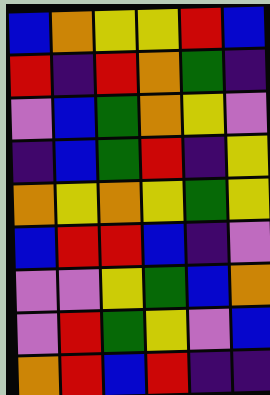[["blue", "orange", "yellow", "yellow", "red", "blue"], ["red", "indigo", "red", "orange", "green", "indigo"], ["violet", "blue", "green", "orange", "yellow", "violet"], ["indigo", "blue", "green", "red", "indigo", "yellow"], ["orange", "yellow", "orange", "yellow", "green", "yellow"], ["blue", "red", "red", "blue", "indigo", "violet"], ["violet", "violet", "yellow", "green", "blue", "orange"], ["violet", "red", "green", "yellow", "violet", "blue"], ["orange", "red", "blue", "red", "indigo", "indigo"]]